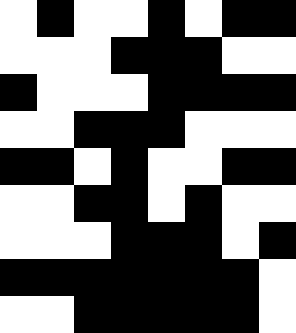[["white", "black", "white", "white", "black", "white", "black", "black"], ["white", "white", "white", "black", "black", "black", "white", "white"], ["black", "white", "white", "white", "black", "black", "black", "black"], ["white", "white", "black", "black", "black", "white", "white", "white"], ["black", "black", "white", "black", "white", "white", "black", "black"], ["white", "white", "black", "black", "white", "black", "white", "white"], ["white", "white", "white", "black", "black", "black", "white", "black"], ["black", "black", "black", "black", "black", "black", "black", "white"], ["white", "white", "black", "black", "black", "black", "black", "white"]]